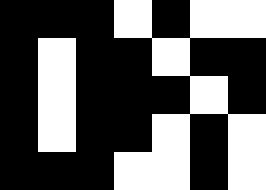[["black", "black", "black", "white", "black", "white", "white"], ["black", "white", "black", "black", "white", "black", "black"], ["black", "white", "black", "black", "black", "white", "black"], ["black", "white", "black", "black", "white", "black", "white"], ["black", "black", "black", "white", "white", "black", "white"]]